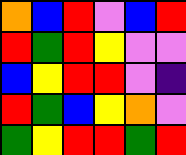[["orange", "blue", "red", "violet", "blue", "red"], ["red", "green", "red", "yellow", "violet", "violet"], ["blue", "yellow", "red", "red", "violet", "indigo"], ["red", "green", "blue", "yellow", "orange", "violet"], ["green", "yellow", "red", "red", "green", "red"]]